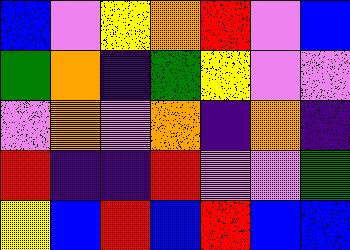[["blue", "violet", "yellow", "orange", "red", "violet", "blue"], ["green", "orange", "indigo", "green", "yellow", "violet", "violet"], ["violet", "orange", "violet", "orange", "indigo", "orange", "indigo"], ["red", "indigo", "indigo", "red", "violet", "violet", "green"], ["yellow", "blue", "red", "blue", "red", "blue", "blue"]]